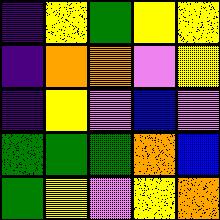[["indigo", "yellow", "green", "yellow", "yellow"], ["indigo", "orange", "orange", "violet", "yellow"], ["indigo", "yellow", "violet", "blue", "violet"], ["green", "green", "green", "orange", "blue"], ["green", "yellow", "violet", "yellow", "orange"]]